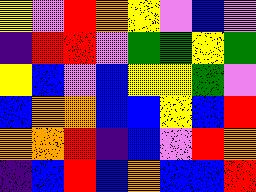[["yellow", "violet", "red", "orange", "yellow", "violet", "blue", "violet"], ["indigo", "red", "red", "violet", "green", "green", "yellow", "green"], ["yellow", "blue", "violet", "blue", "yellow", "yellow", "green", "violet"], ["blue", "orange", "orange", "blue", "blue", "yellow", "blue", "red"], ["orange", "orange", "red", "indigo", "blue", "violet", "red", "orange"], ["indigo", "blue", "red", "blue", "orange", "blue", "blue", "red"]]